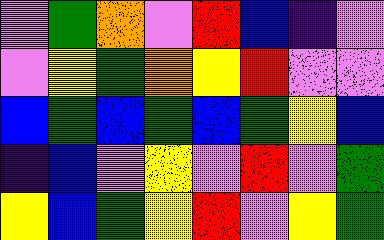[["violet", "green", "orange", "violet", "red", "blue", "indigo", "violet"], ["violet", "yellow", "green", "orange", "yellow", "red", "violet", "violet"], ["blue", "green", "blue", "green", "blue", "green", "yellow", "blue"], ["indigo", "blue", "violet", "yellow", "violet", "red", "violet", "green"], ["yellow", "blue", "green", "yellow", "red", "violet", "yellow", "green"]]